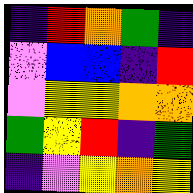[["indigo", "red", "orange", "green", "indigo"], ["violet", "blue", "blue", "indigo", "red"], ["violet", "yellow", "yellow", "orange", "orange"], ["green", "yellow", "red", "indigo", "green"], ["indigo", "violet", "yellow", "orange", "yellow"]]